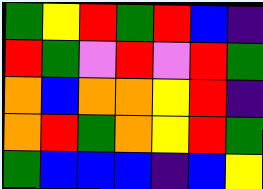[["green", "yellow", "red", "green", "red", "blue", "indigo"], ["red", "green", "violet", "red", "violet", "red", "green"], ["orange", "blue", "orange", "orange", "yellow", "red", "indigo"], ["orange", "red", "green", "orange", "yellow", "red", "green"], ["green", "blue", "blue", "blue", "indigo", "blue", "yellow"]]